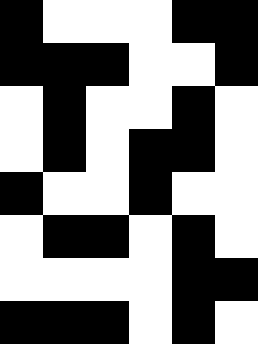[["black", "white", "white", "white", "black", "black"], ["black", "black", "black", "white", "white", "black"], ["white", "black", "white", "white", "black", "white"], ["white", "black", "white", "black", "black", "white"], ["black", "white", "white", "black", "white", "white"], ["white", "black", "black", "white", "black", "white"], ["white", "white", "white", "white", "black", "black"], ["black", "black", "black", "white", "black", "white"]]